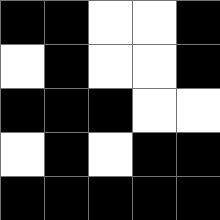[["black", "black", "white", "white", "black"], ["white", "black", "white", "white", "black"], ["black", "black", "black", "white", "white"], ["white", "black", "white", "black", "black"], ["black", "black", "black", "black", "black"]]